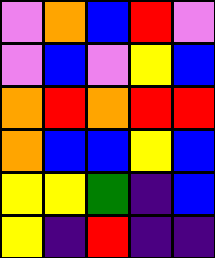[["violet", "orange", "blue", "red", "violet"], ["violet", "blue", "violet", "yellow", "blue"], ["orange", "red", "orange", "red", "red"], ["orange", "blue", "blue", "yellow", "blue"], ["yellow", "yellow", "green", "indigo", "blue"], ["yellow", "indigo", "red", "indigo", "indigo"]]